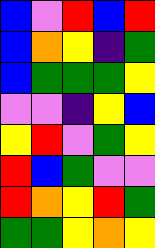[["blue", "violet", "red", "blue", "red"], ["blue", "orange", "yellow", "indigo", "green"], ["blue", "green", "green", "green", "yellow"], ["violet", "violet", "indigo", "yellow", "blue"], ["yellow", "red", "violet", "green", "yellow"], ["red", "blue", "green", "violet", "violet"], ["red", "orange", "yellow", "red", "green"], ["green", "green", "yellow", "orange", "yellow"]]